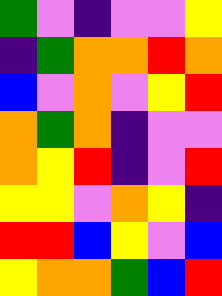[["green", "violet", "indigo", "violet", "violet", "yellow"], ["indigo", "green", "orange", "orange", "red", "orange"], ["blue", "violet", "orange", "violet", "yellow", "red"], ["orange", "green", "orange", "indigo", "violet", "violet"], ["orange", "yellow", "red", "indigo", "violet", "red"], ["yellow", "yellow", "violet", "orange", "yellow", "indigo"], ["red", "red", "blue", "yellow", "violet", "blue"], ["yellow", "orange", "orange", "green", "blue", "red"]]